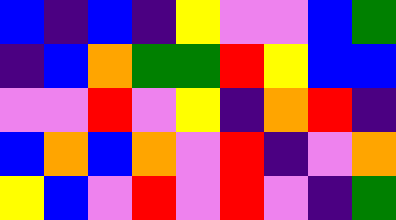[["blue", "indigo", "blue", "indigo", "yellow", "violet", "violet", "blue", "green"], ["indigo", "blue", "orange", "green", "green", "red", "yellow", "blue", "blue"], ["violet", "violet", "red", "violet", "yellow", "indigo", "orange", "red", "indigo"], ["blue", "orange", "blue", "orange", "violet", "red", "indigo", "violet", "orange"], ["yellow", "blue", "violet", "red", "violet", "red", "violet", "indigo", "green"]]